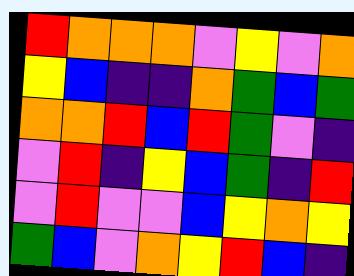[["red", "orange", "orange", "orange", "violet", "yellow", "violet", "orange"], ["yellow", "blue", "indigo", "indigo", "orange", "green", "blue", "green"], ["orange", "orange", "red", "blue", "red", "green", "violet", "indigo"], ["violet", "red", "indigo", "yellow", "blue", "green", "indigo", "red"], ["violet", "red", "violet", "violet", "blue", "yellow", "orange", "yellow"], ["green", "blue", "violet", "orange", "yellow", "red", "blue", "indigo"]]